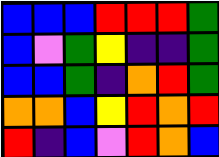[["blue", "blue", "blue", "red", "red", "red", "green"], ["blue", "violet", "green", "yellow", "indigo", "indigo", "green"], ["blue", "blue", "green", "indigo", "orange", "red", "green"], ["orange", "orange", "blue", "yellow", "red", "orange", "red"], ["red", "indigo", "blue", "violet", "red", "orange", "blue"]]